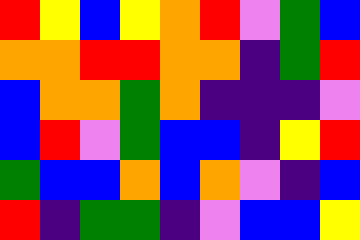[["red", "yellow", "blue", "yellow", "orange", "red", "violet", "green", "blue"], ["orange", "orange", "red", "red", "orange", "orange", "indigo", "green", "red"], ["blue", "orange", "orange", "green", "orange", "indigo", "indigo", "indigo", "violet"], ["blue", "red", "violet", "green", "blue", "blue", "indigo", "yellow", "red"], ["green", "blue", "blue", "orange", "blue", "orange", "violet", "indigo", "blue"], ["red", "indigo", "green", "green", "indigo", "violet", "blue", "blue", "yellow"]]